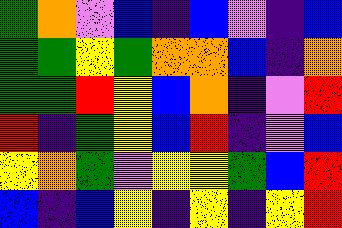[["green", "orange", "violet", "blue", "indigo", "blue", "violet", "indigo", "blue"], ["green", "green", "yellow", "green", "orange", "orange", "blue", "indigo", "orange"], ["green", "green", "red", "yellow", "blue", "orange", "indigo", "violet", "red"], ["red", "indigo", "green", "yellow", "blue", "red", "indigo", "violet", "blue"], ["yellow", "orange", "green", "violet", "yellow", "yellow", "green", "blue", "red"], ["blue", "indigo", "blue", "yellow", "indigo", "yellow", "indigo", "yellow", "red"]]